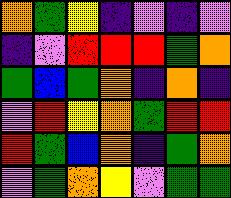[["orange", "green", "yellow", "indigo", "violet", "indigo", "violet"], ["indigo", "violet", "red", "red", "red", "green", "orange"], ["green", "blue", "green", "orange", "indigo", "orange", "indigo"], ["violet", "red", "yellow", "orange", "green", "red", "red"], ["red", "green", "blue", "orange", "indigo", "green", "orange"], ["violet", "green", "orange", "yellow", "violet", "green", "green"]]